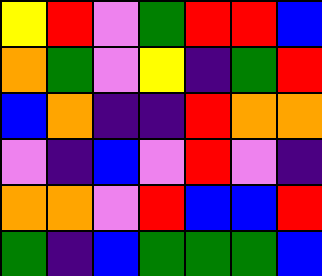[["yellow", "red", "violet", "green", "red", "red", "blue"], ["orange", "green", "violet", "yellow", "indigo", "green", "red"], ["blue", "orange", "indigo", "indigo", "red", "orange", "orange"], ["violet", "indigo", "blue", "violet", "red", "violet", "indigo"], ["orange", "orange", "violet", "red", "blue", "blue", "red"], ["green", "indigo", "blue", "green", "green", "green", "blue"]]